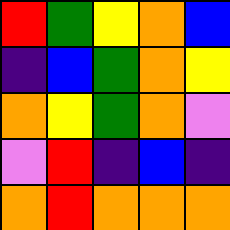[["red", "green", "yellow", "orange", "blue"], ["indigo", "blue", "green", "orange", "yellow"], ["orange", "yellow", "green", "orange", "violet"], ["violet", "red", "indigo", "blue", "indigo"], ["orange", "red", "orange", "orange", "orange"]]